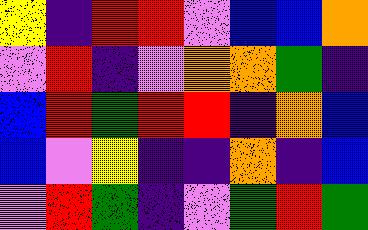[["yellow", "indigo", "red", "red", "violet", "blue", "blue", "orange"], ["violet", "red", "indigo", "violet", "orange", "orange", "green", "indigo"], ["blue", "red", "green", "red", "red", "indigo", "orange", "blue"], ["blue", "violet", "yellow", "indigo", "indigo", "orange", "indigo", "blue"], ["violet", "red", "green", "indigo", "violet", "green", "red", "green"]]